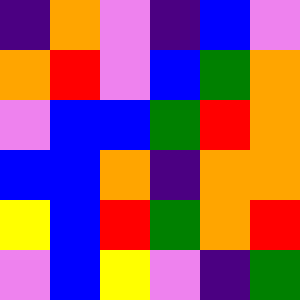[["indigo", "orange", "violet", "indigo", "blue", "violet"], ["orange", "red", "violet", "blue", "green", "orange"], ["violet", "blue", "blue", "green", "red", "orange"], ["blue", "blue", "orange", "indigo", "orange", "orange"], ["yellow", "blue", "red", "green", "orange", "red"], ["violet", "blue", "yellow", "violet", "indigo", "green"]]